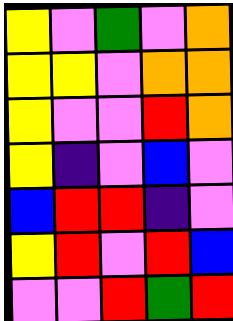[["yellow", "violet", "green", "violet", "orange"], ["yellow", "yellow", "violet", "orange", "orange"], ["yellow", "violet", "violet", "red", "orange"], ["yellow", "indigo", "violet", "blue", "violet"], ["blue", "red", "red", "indigo", "violet"], ["yellow", "red", "violet", "red", "blue"], ["violet", "violet", "red", "green", "red"]]